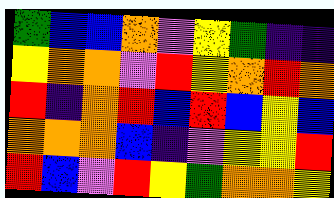[["green", "blue", "blue", "orange", "violet", "yellow", "green", "indigo", "indigo"], ["yellow", "orange", "orange", "violet", "red", "yellow", "orange", "red", "orange"], ["red", "indigo", "orange", "red", "blue", "red", "blue", "yellow", "blue"], ["orange", "orange", "orange", "blue", "indigo", "violet", "yellow", "yellow", "red"], ["red", "blue", "violet", "red", "yellow", "green", "orange", "orange", "yellow"]]